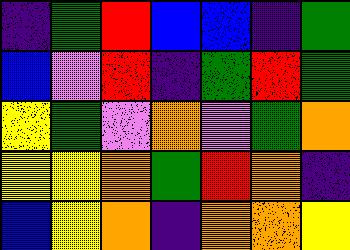[["indigo", "green", "red", "blue", "blue", "indigo", "green"], ["blue", "violet", "red", "indigo", "green", "red", "green"], ["yellow", "green", "violet", "orange", "violet", "green", "orange"], ["yellow", "yellow", "orange", "green", "red", "orange", "indigo"], ["blue", "yellow", "orange", "indigo", "orange", "orange", "yellow"]]